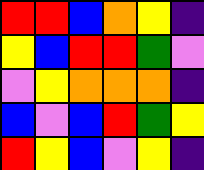[["red", "red", "blue", "orange", "yellow", "indigo"], ["yellow", "blue", "red", "red", "green", "violet"], ["violet", "yellow", "orange", "orange", "orange", "indigo"], ["blue", "violet", "blue", "red", "green", "yellow"], ["red", "yellow", "blue", "violet", "yellow", "indigo"]]